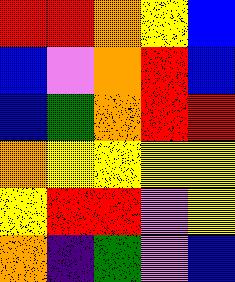[["red", "red", "orange", "yellow", "blue"], ["blue", "violet", "orange", "red", "blue"], ["blue", "green", "orange", "red", "red"], ["orange", "yellow", "yellow", "yellow", "yellow"], ["yellow", "red", "red", "violet", "yellow"], ["orange", "indigo", "green", "violet", "blue"]]